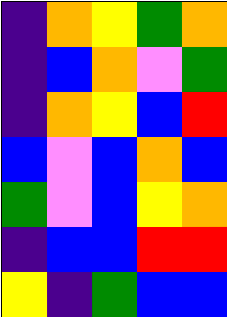[["indigo", "orange", "yellow", "green", "orange"], ["indigo", "blue", "orange", "violet", "green"], ["indigo", "orange", "yellow", "blue", "red"], ["blue", "violet", "blue", "orange", "blue"], ["green", "violet", "blue", "yellow", "orange"], ["indigo", "blue", "blue", "red", "red"], ["yellow", "indigo", "green", "blue", "blue"]]